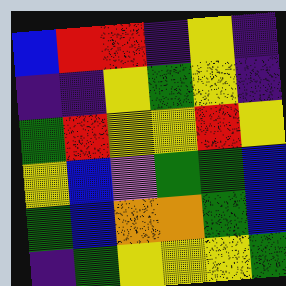[["blue", "red", "red", "indigo", "yellow", "indigo"], ["indigo", "indigo", "yellow", "green", "yellow", "indigo"], ["green", "red", "yellow", "yellow", "red", "yellow"], ["yellow", "blue", "violet", "green", "green", "blue"], ["green", "blue", "orange", "orange", "green", "blue"], ["indigo", "green", "yellow", "yellow", "yellow", "green"]]